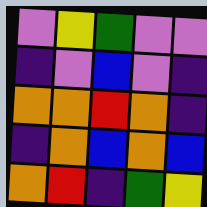[["violet", "yellow", "green", "violet", "violet"], ["indigo", "violet", "blue", "violet", "indigo"], ["orange", "orange", "red", "orange", "indigo"], ["indigo", "orange", "blue", "orange", "blue"], ["orange", "red", "indigo", "green", "yellow"]]